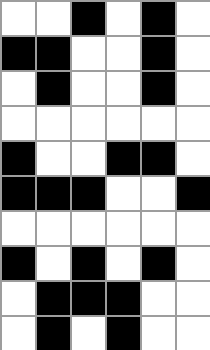[["white", "white", "black", "white", "black", "white"], ["black", "black", "white", "white", "black", "white"], ["white", "black", "white", "white", "black", "white"], ["white", "white", "white", "white", "white", "white"], ["black", "white", "white", "black", "black", "white"], ["black", "black", "black", "white", "white", "black"], ["white", "white", "white", "white", "white", "white"], ["black", "white", "black", "white", "black", "white"], ["white", "black", "black", "black", "white", "white"], ["white", "black", "white", "black", "white", "white"]]